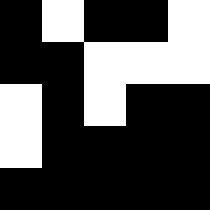[["black", "white", "black", "black", "white"], ["black", "black", "white", "white", "white"], ["white", "black", "white", "black", "black"], ["white", "black", "black", "black", "black"], ["black", "black", "black", "black", "black"]]